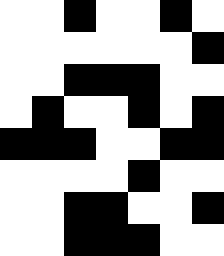[["white", "white", "black", "white", "white", "black", "white"], ["white", "white", "white", "white", "white", "white", "black"], ["white", "white", "black", "black", "black", "white", "white"], ["white", "black", "white", "white", "black", "white", "black"], ["black", "black", "black", "white", "white", "black", "black"], ["white", "white", "white", "white", "black", "white", "white"], ["white", "white", "black", "black", "white", "white", "black"], ["white", "white", "black", "black", "black", "white", "white"]]